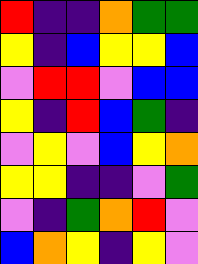[["red", "indigo", "indigo", "orange", "green", "green"], ["yellow", "indigo", "blue", "yellow", "yellow", "blue"], ["violet", "red", "red", "violet", "blue", "blue"], ["yellow", "indigo", "red", "blue", "green", "indigo"], ["violet", "yellow", "violet", "blue", "yellow", "orange"], ["yellow", "yellow", "indigo", "indigo", "violet", "green"], ["violet", "indigo", "green", "orange", "red", "violet"], ["blue", "orange", "yellow", "indigo", "yellow", "violet"]]